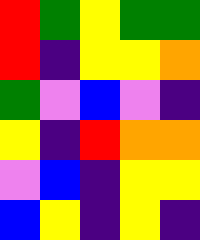[["red", "green", "yellow", "green", "green"], ["red", "indigo", "yellow", "yellow", "orange"], ["green", "violet", "blue", "violet", "indigo"], ["yellow", "indigo", "red", "orange", "orange"], ["violet", "blue", "indigo", "yellow", "yellow"], ["blue", "yellow", "indigo", "yellow", "indigo"]]